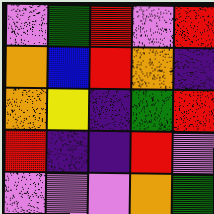[["violet", "green", "red", "violet", "red"], ["orange", "blue", "red", "orange", "indigo"], ["orange", "yellow", "indigo", "green", "red"], ["red", "indigo", "indigo", "red", "violet"], ["violet", "violet", "violet", "orange", "green"]]